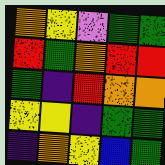[["orange", "yellow", "violet", "green", "green"], ["red", "green", "orange", "red", "red"], ["green", "indigo", "red", "orange", "orange"], ["yellow", "yellow", "indigo", "green", "green"], ["indigo", "orange", "yellow", "blue", "green"]]